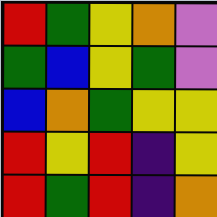[["red", "green", "yellow", "orange", "violet"], ["green", "blue", "yellow", "green", "violet"], ["blue", "orange", "green", "yellow", "yellow"], ["red", "yellow", "red", "indigo", "yellow"], ["red", "green", "red", "indigo", "orange"]]